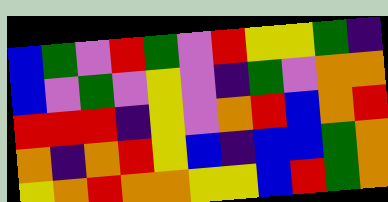[["blue", "green", "violet", "red", "green", "violet", "red", "yellow", "yellow", "green", "indigo"], ["blue", "violet", "green", "violet", "yellow", "violet", "indigo", "green", "violet", "orange", "orange"], ["red", "red", "red", "indigo", "yellow", "violet", "orange", "red", "blue", "orange", "red"], ["orange", "indigo", "orange", "red", "yellow", "blue", "indigo", "blue", "blue", "green", "orange"], ["yellow", "orange", "red", "orange", "orange", "yellow", "yellow", "blue", "red", "green", "orange"]]